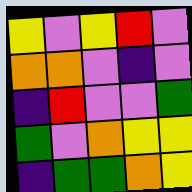[["yellow", "violet", "yellow", "red", "violet"], ["orange", "orange", "violet", "indigo", "violet"], ["indigo", "red", "violet", "violet", "green"], ["green", "violet", "orange", "yellow", "yellow"], ["indigo", "green", "green", "orange", "yellow"]]